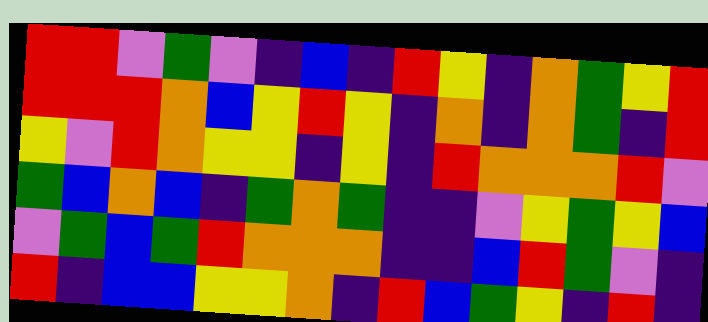[["red", "red", "violet", "green", "violet", "indigo", "blue", "indigo", "red", "yellow", "indigo", "orange", "green", "yellow", "red"], ["red", "red", "red", "orange", "blue", "yellow", "red", "yellow", "indigo", "orange", "indigo", "orange", "green", "indigo", "red"], ["yellow", "violet", "red", "orange", "yellow", "yellow", "indigo", "yellow", "indigo", "red", "orange", "orange", "orange", "red", "violet"], ["green", "blue", "orange", "blue", "indigo", "green", "orange", "green", "indigo", "indigo", "violet", "yellow", "green", "yellow", "blue"], ["violet", "green", "blue", "green", "red", "orange", "orange", "orange", "indigo", "indigo", "blue", "red", "green", "violet", "indigo"], ["red", "indigo", "blue", "blue", "yellow", "yellow", "orange", "indigo", "red", "blue", "green", "yellow", "indigo", "red", "indigo"]]